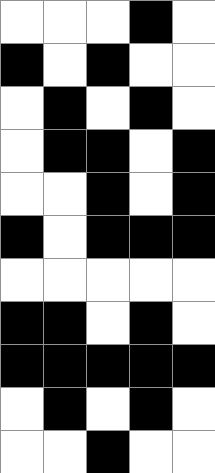[["white", "white", "white", "black", "white"], ["black", "white", "black", "white", "white"], ["white", "black", "white", "black", "white"], ["white", "black", "black", "white", "black"], ["white", "white", "black", "white", "black"], ["black", "white", "black", "black", "black"], ["white", "white", "white", "white", "white"], ["black", "black", "white", "black", "white"], ["black", "black", "black", "black", "black"], ["white", "black", "white", "black", "white"], ["white", "white", "black", "white", "white"]]